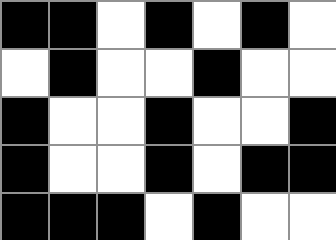[["black", "black", "white", "black", "white", "black", "white"], ["white", "black", "white", "white", "black", "white", "white"], ["black", "white", "white", "black", "white", "white", "black"], ["black", "white", "white", "black", "white", "black", "black"], ["black", "black", "black", "white", "black", "white", "white"]]